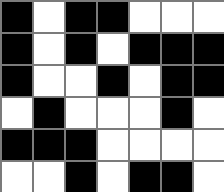[["black", "white", "black", "black", "white", "white", "white"], ["black", "white", "black", "white", "black", "black", "black"], ["black", "white", "white", "black", "white", "black", "black"], ["white", "black", "white", "white", "white", "black", "white"], ["black", "black", "black", "white", "white", "white", "white"], ["white", "white", "black", "white", "black", "black", "white"]]